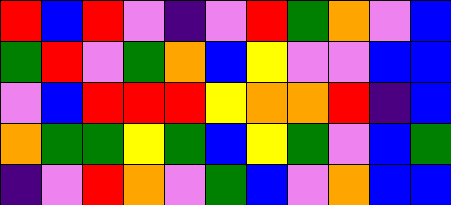[["red", "blue", "red", "violet", "indigo", "violet", "red", "green", "orange", "violet", "blue"], ["green", "red", "violet", "green", "orange", "blue", "yellow", "violet", "violet", "blue", "blue"], ["violet", "blue", "red", "red", "red", "yellow", "orange", "orange", "red", "indigo", "blue"], ["orange", "green", "green", "yellow", "green", "blue", "yellow", "green", "violet", "blue", "green"], ["indigo", "violet", "red", "orange", "violet", "green", "blue", "violet", "orange", "blue", "blue"]]